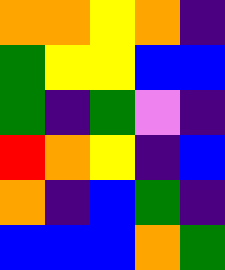[["orange", "orange", "yellow", "orange", "indigo"], ["green", "yellow", "yellow", "blue", "blue"], ["green", "indigo", "green", "violet", "indigo"], ["red", "orange", "yellow", "indigo", "blue"], ["orange", "indigo", "blue", "green", "indigo"], ["blue", "blue", "blue", "orange", "green"]]